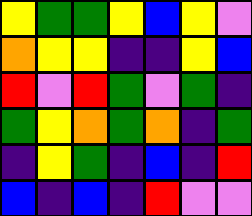[["yellow", "green", "green", "yellow", "blue", "yellow", "violet"], ["orange", "yellow", "yellow", "indigo", "indigo", "yellow", "blue"], ["red", "violet", "red", "green", "violet", "green", "indigo"], ["green", "yellow", "orange", "green", "orange", "indigo", "green"], ["indigo", "yellow", "green", "indigo", "blue", "indigo", "red"], ["blue", "indigo", "blue", "indigo", "red", "violet", "violet"]]